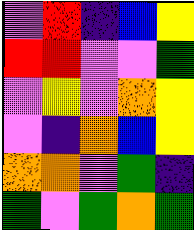[["violet", "red", "indigo", "blue", "yellow"], ["red", "red", "violet", "violet", "green"], ["violet", "yellow", "violet", "orange", "yellow"], ["violet", "indigo", "orange", "blue", "yellow"], ["orange", "orange", "violet", "green", "indigo"], ["green", "violet", "green", "orange", "green"]]